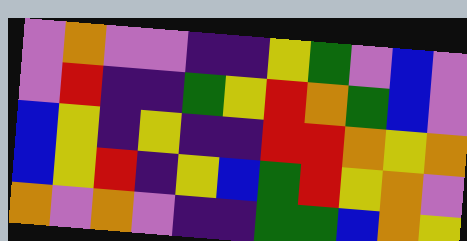[["violet", "orange", "violet", "violet", "indigo", "indigo", "yellow", "green", "violet", "blue", "violet"], ["violet", "red", "indigo", "indigo", "green", "yellow", "red", "orange", "green", "blue", "violet"], ["blue", "yellow", "indigo", "yellow", "indigo", "indigo", "red", "red", "orange", "yellow", "orange"], ["blue", "yellow", "red", "indigo", "yellow", "blue", "green", "red", "yellow", "orange", "violet"], ["orange", "violet", "orange", "violet", "indigo", "indigo", "green", "green", "blue", "orange", "yellow"]]